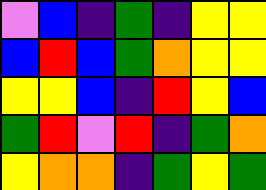[["violet", "blue", "indigo", "green", "indigo", "yellow", "yellow"], ["blue", "red", "blue", "green", "orange", "yellow", "yellow"], ["yellow", "yellow", "blue", "indigo", "red", "yellow", "blue"], ["green", "red", "violet", "red", "indigo", "green", "orange"], ["yellow", "orange", "orange", "indigo", "green", "yellow", "green"]]